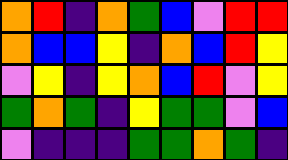[["orange", "red", "indigo", "orange", "green", "blue", "violet", "red", "red"], ["orange", "blue", "blue", "yellow", "indigo", "orange", "blue", "red", "yellow"], ["violet", "yellow", "indigo", "yellow", "orange", "blue", "red", "violet", "yellow"], ["green", "orange", "green", "indigo", "yellow", "green", "green", "violet", "blue"], ["violet", "indigo", "indigo", "indigo", "green", "green", "orange", "green", "indigo"]]